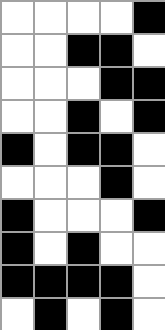[["white", "white", "white", "white", "black"], ["white", "white", "black", "black", "white"], ["white", "white", "white", "black", "black"], ["white", "white", "black", "white", "black"], ["black", "white", "black", "black", "white"], ["white", "white", "white", "black", "white"], ["black", "white", "white", "white", "black"], ["black", "white", "black", "white", "white"], ["black", "black", "black", "black", "white"], ["white", "black", "white", "black", "white"]]